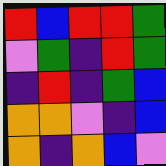[["red", "blue", "red", "red", "green"], ["violet", "green", "indigo", "red", "green"], ["indigo", "red", "indigo", "green", "blue"], ["orange", "orange", "violet", "indigo", "blue"], ["orange", "indigo", "orange", "blue", "violet"]]